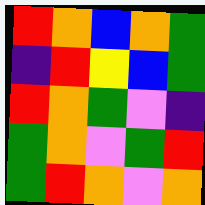[["red", "orange", "blue", "orange", "green"], ["indigo", "red", "yellow", "blue", "green"], ["red", "orange", "green", "violet", "indigo"], ["green", "orange", "violet", "green", "red"], ["green", "red", "orange", "violet", "orange"]]